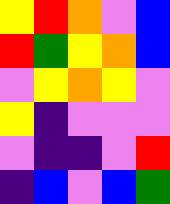[["yellow", "red", "orange", "violet", "blue"], ["red", "green", "yellow", "orange", "blue"], ["violet", "yellow", "orange", "yellow", "violet"], ["yellow", "indigo", "violet", "violet", "violet"], ["violet", "indigo", "indigo", "violet", "red"], ["indigo", "blue", "violet", "blue", "green"]]